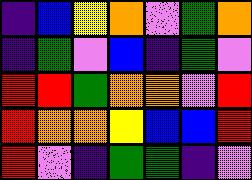[["indigo", "blue", "yellow", "orange", "violet", "green", "orange"], ["indigo", "green", "violet", "blue", "indigo", "green", "violet"], ["red", "red", "green", "orange", "orange", "violet", "red"], ["red", "orange", "orange", "yellow", "blue", "blue", "red"], ["red", "violet", "indigo", "green", "green", "indigo", "violet"]]